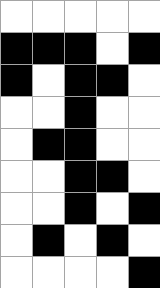[["white", "white", "white", "white", "white"], ["black", "black", "black", "white", "black"], ["black", "white", "black", "black", "white"], ["white", "white", "black", "white", "white"], ["white", "black", "black", "white", "white"], ["white", "white", "black", "black", "white"], ["white", "white", "black", "white", "black"], ["white", "black", "white", "black", "white"], ["white", "white", "white", "white", "black"]]